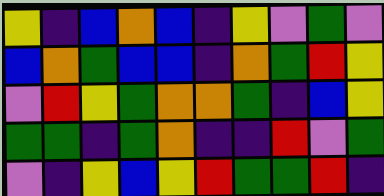[["yellow", "indigo", "blue", "orange", "blue", "indigo", "yellow", "violet", "green", "violet"], ["blue", "orange", "green", "blue", "blue", "indigo", "orange", "green", "red", "yellow"], ["violet", "red", "yellow", "green", "orange", "orange", "green", "indigo", "blue", "yellow"], ["green", "green", "indigo", "green", "orange", "indigo", "indigo", "red", "violet", "green"], ["violet", "indigo", "yellow", "blue", "yellow", "red", "green", "green", "red", "indigo"]]